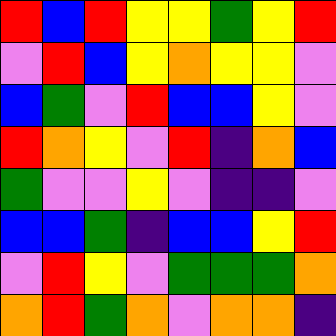[["red", "blue", "red", "yellow", "yellow", "green", "yellow", "red"], ["violet", "red", "blue", "yellow", "orange", "yellow", "yellow", "violet"], ["blue", "green", "violet", "red", "blue", "blue", "yellow", "violet"], ["red", "orange", "yellow", "violet", "red", "indigo", "orange", "blue"], ["green", "violet", "violet", "yellow", "violet", "indigo", "indigo", "violet"], ["blue", "blue", "green", "indigo", "blue", "blue", "yellow", "red"], ["violet", "red", "yellow", "violet", "green", "green", "green", "orange"], ["orange", "red", "green", "orange", "violet", "orange", "orange", "indigo"]]